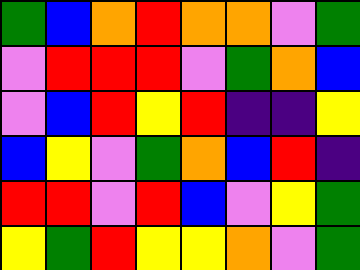[["green", "blue", "orange", "red", "orange", "orange", "violet", "green"], ["violet", "red", "red", "red", "violet", "green", "orange", "blue"], ["violet", "blue", "red", "yellow", "red", "indigo", "indigo", "yellow"], ["blue", "yellow", "violet", "green", "orange", "blue", "red", "indigo"], ["red", "red", "violet", "red", "blue", "violet", "yellow", "green"], ["yellow", "green", "red", "yellow", "yellow", "orange", "violet", "green"]]